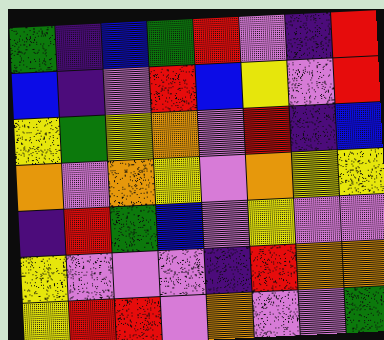[["green", "indigo", "blue", "green", "red", "violet", "indigo", "red"], ["blue", "indigo", "violet", "red", "blue", "yellow", "violet", "red"], ["yellow", "green", "yellow", "orange", "violet", "red", "indigo", "blue"], ["orange", "violet", "orange", "yellow", "violet", "orange", "yellow", "yellow"], ["indigo", "red", "green", "blue", "violet", "yellow", "violet", "violet"], ["yellow", "violet", "violet", "violet", "indigo", "red", "orange", "orange"], ["yellow", "red", "red", "violet", "orange", "violet", "violet", "green"]]